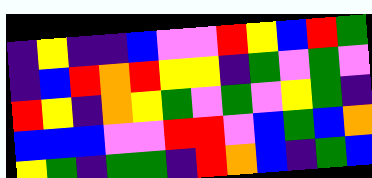[["indigo", "yellow", "indigo", "indigo", "blue", "violet", "violet", "red", "yellow", "blue", "red", "green"], ["indigo", "blue", "red", "orange", "red", "yellow", "yellow", "indigo", "green", "violet", "green", "violet"], ["red", "yellow", "indigo", "orange", "yellow", "green", "violet", "green", "violet", "yellow", "green", "indigo"], ["blue", "blue", "blue", "violet", "violet", "red", "red", "violet", "blue", "green", "blue", "orange"], ["yellow", "green", "indigo", "green", "green", "indigo", "red", "orange", "blue", "indigo", "green", "blue"]]